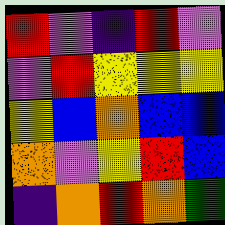[["red", "violet", "indigo", "red", "violet"], ["violet", "red", "yellow", "yellow", "yellow"], ["yellow", "blue", "orange", "blue", "blue"], ["orange", "violet", "yellow", "red", "blue"], ["indigo", "orange", "red", "orange", "green"]]